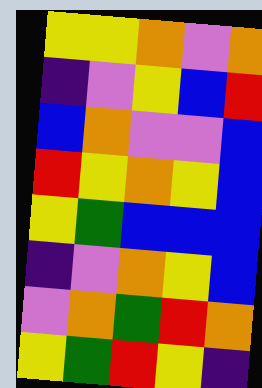[["yellow", "yellow", "orange", "violet", "orange"], ["indigo", "violet", "yellow", "blue", "red"], ["blue", "orange", "violet", "violet", "blue"], ["red", "yellow", "orange", "yellow", "blue"], ["yellow", "green", "blue", "blue", "blue"], ["indigo", "violet", "orange", "yellow", "blue"], ["violet", "orange", "green", "red", "orange"], ["yellow", "green", "red", "yellow", "indigo"]]